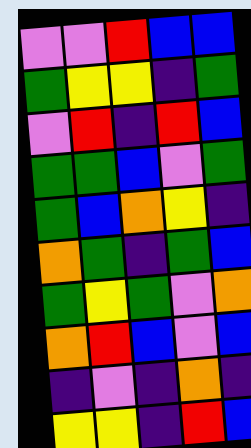[["violet", "violet", "red", "blue", "blue"], ["green", "yellow", "yellow", "indigo", "green"], ["violet", "red", "indigo", "red", "blue"], ["green", "green", "blue", "violet", "green"], ["green", "blue", "orange", "yellow", "indigo"], ["orange", "green", "indigo", "green", "blue"], ["green", "yellow", "green", "violet", "orange"], ["orange", "red", "blue", "violet", "blue"], ["indigo", "violet", "indigo", "orange", "indigo"], ["yellow", "yellow", "indigo", "red", "blue"]]